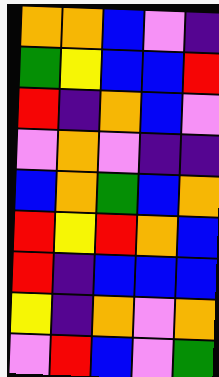[["orange", "orange", "blue", "violet", "indigo"], ["green", "yellow", "blue", "blue", "red"], ["red", "indigo", "orange", "blue", "violet"], ["violet", "orange", "violet", "indigo", "indigo"], ["blue", "orange", "green", "blue", "orange"], ["red", "yellow", "red", "orange", "blue"], ["red", "indigo", "blue", "blue", "blue"], ["yellow", "indigo", "orange", "violet", "orange"], ["violet", "red", "blue", "violet", "green"]]